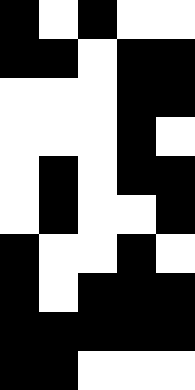[["black", "white", "black", "white", "white"], ["black", "black", "white", "black", "black"], ["white", "white", "white", "black", "black"], ["white", "white", "white", "black", "white"], ["white", "black", "white", "black", "black"], ["white", "black", "white", "white", "black"], ["black", "white", "white", "black", "white"], ["black", "white", "black", "black", "black"], ["black", "black", "black", "black", "black"], ["black", "black", "white", "white", "white"]]